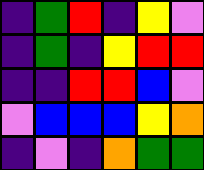[["indigo", "green", "red", "indigo", "yellow", "violet"], ["indigo", "green", "indigo", "yellow", "red", "red"], ["indigo", "indigo", "red", "red", "blue", "violet"], ["violet", "blue", "blue", "blue", "yellow", "orange"], ["indigo", "violet", "indigo", "orange", "green", "green"]]